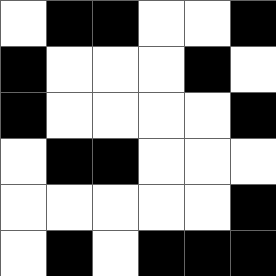[["white", "black", "black", "white", "white", "black"], ["black", "white", "white", "white", "black", "white"], ["black", "white", "white", "white", "white", "black"], ["white", "black", "black", "white", "white", "white"], ["white", "white", "white", "white", "white", "black"], ["white", "black", "white", "black", "black", "black"]]